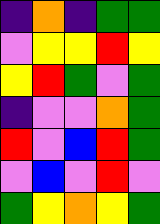[["indigo", "orange", "indigo", "green", "green"], ["violet", "yellow", "yellow", "red", "yellow"], ["yellow", "red", "green", "violet", "green"], ["indigo", "violet", "violet", "orange", "green"], ["red", "violet", "blue", "red", "green"], ["violet", "blue", "violet", "red", "violet"], ["green", "yellow", "orange", "yellow", "green"]]